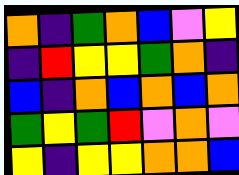[["orange", "indigo", "green", "orange", "blue", "violet", "yellow"], ["indigo", "red", "yellow", "yellow", "green", "orange", "indigo"], ["blue", "indigo", "orange", "blue", "orange", "blue", "orange"], ["green", "yellow", "green", "red", "violet", "orange", "violet"], ["yellow", "indigo", "yellow", "yellow", "orange", "orange", "blue"]]